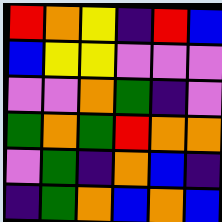[["red", "orange", "yellow", "indigo", "red", "blue"], ["blue", "yellow", "yellow", "violet", "violet", "violet"], ["violet", "violet", "orange", "green", "indigo", "violet"], ["green", "orange", "green", "red", "orange", "orange"], ["violet", "green", "indigo", "orange", "blue", "indigo"], ["indigo", "green", "orange", "blue", "orange", "blue"]]